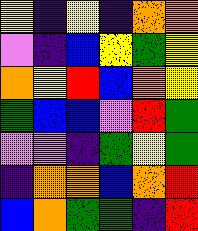[["yellow", "indigo", "yellow", "indigo", "orange", "orange"], ["violet", "indigo", "blue", "yellow", "green", "yellow"], ["orange", "yellow", "red", "blue", "orange", "yellow"], ["green", "blue", "blue", "violet", "red", "green"], ["violet", "violet", "indigo", "green", "yellow", "green"], ["indigo", "orange", "orange", "blue", "orange", "red"], ["blue", "orange", "green", "green", "indigo", "red"]]